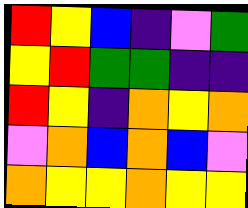[["red", "yellow", "blue", "indigo", "violet", "green"], ["yellow", "red", "green", "green", "indigo", "indigo"], ["red", "yellow", "indigo", "orange", "yellow", "orange"], ["violet", "orange", "blue", "orange", "blue", "violet"], ["orange", "yellow", "yellow", "orange", "yellow", "yellow"]]